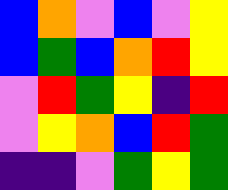[["blue", "orange", "violet", "blue", "violet", "yellow"], ["blue", "green", "blue", "orange", "red", "yellow"], ["violet", "red", "green", "yellow", "indigo", "red"], ["violet", "yellow", "orange", "blue", "red", "green"], ["indigo", "indigo", "violet", "green", "yellow", "green"]]